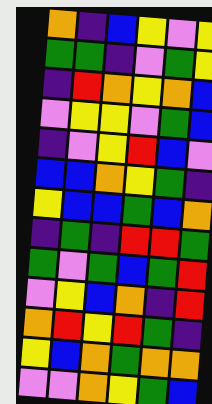[["orange", "indigo", "blue", "yellow", "violet", "yellow"], ["green", "green", "indigo", "violet", "green", "yellow"], ["indigo", "red", "orange", "yellow", "orange", "blue"], ["violet", "yellow", "yellow", "violet", "green", "blue"], ["indigo", "violet", "yellow", "red", "blue", "violet"], ["blue", "blue", "orange", "yellow", "green", "indigo"], ["yellow", "blue", "blue", "green", "blue", "orange"], ["indigo", "green", "indigo", "red", "red", "green"], ["green", "violet", "green", "blue", "green", "red"], ["violet", "yellow", "blue", "orange", "indigo", "red"], ["orange", "red", "yellow", "red", "green", "indigo"], ["yellow", "blue", "orange", "green", "orange", "orange"], ["violet", "violet", "orange", "yellow", "green", "blue"]]